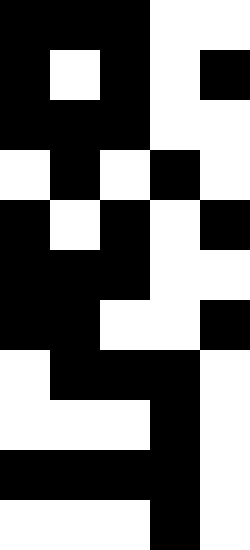[["black", "black", "black", "white", "white"], ["black", "white", "black", "white", "black"], ["black", "black", "black", "white", "white"], ["white", "black", "white", "black", "white"], ["black", "white", "black", "white", "black"], ["black", "black", "black", "white", "white"], ["black", "black", "white", "white", "black"], ["white", "black", "black", "black", "white"], ["white", "white", "white", "black", "white"], ["black", "black", "black", "black", "white"], ["white", "white", "white", "black", "white"]]